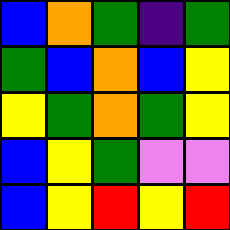[["blue", "orange", "green", "indigo", "green"], ["green", "blue", "orange", "blue", "yellow"], ["yellow", "green", "orange", "green", "yellow"], ["blue", "yellow", "green", "violet", "violet"], ["blue", "yellow", "red", "yellow", "red"]]